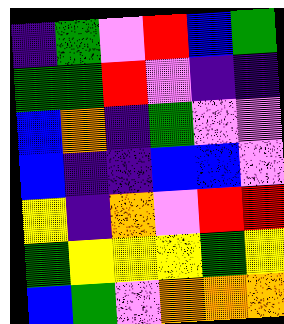[["indigo", "green", "violet", "red", "blue", "green"], ["green", "green", "red", "violet", "indigo", "indigo"], ["blue", "orange", "indigo", "green", "violet", "violet"], ["blue", "indigo", "indigo", "blue", "blue", "violet"], ["yellow", "indigo", "orange", "violet", "red", "red"], ["green", "yellow", "yellow", "yellow", "green", "yellow"], ["blue", "green", "violet", "orange", "orange", "orange"]]